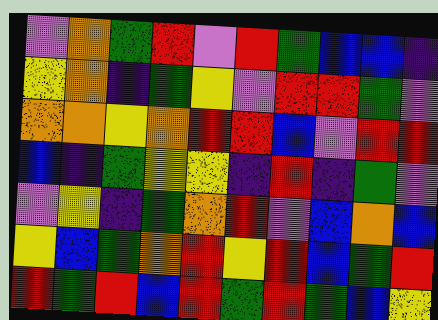[["violet", "orange", "green", "red", "violet", "red", "green", "blue", "blue", "indigo"], ["yellow", "orange", "indigo", "green", "yellow", "violet", "red", "red", "green", "violet"], ["orange", "orange", "yellow", "orange", "red", "red", "blue", "violet", "red", "red"], ["blue", "indigo", "green", "yellow", "yellow", "indigo", "red", "indigo", "green", "violet"], ["violet", "yellow", "indigo", "green", "orange", "red", "violet", "blue", "orange", "blue"], ["yellow", "blue", "green", "orange", "red", "yellow", "red", "blue", "green", "red"], ["red", "green", "red", "blue", "red", "green", "red", "green", "blue", "yellow"]]